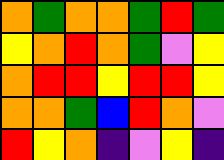[["orange", "green", "orange", "orange", "green", "red", "green"], ["yellow", "orange", "red", "orange", "green", "violet", "yellow"], ["orange", "red", "red", "yellow", "red", "red", "yellow"], ["orange", "orange", "green", "blue", "red", "orange", "violet"], ["red", "yellow", "orange", "indigo", "violet", "yellow", "indigo"]]